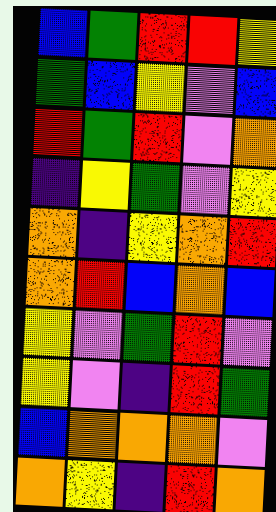[["blue", "green", "red", "red", "yellow"], ["green", "blue", "yellow", "violet", "blue"], ["red", "green", "red", "violet", "orange"], ["indigo", "yellow", "green", "violet", "yellow"], ["orange", "indigo", "yellow", "orange", "red"], ["orange", "red", "blue", "orange", "blue"], ["yellow", "violet", "green", "red", "violet"], ["yellow", "violet", "indigo", "red", "green"], ["blue", "orange", "orange", "orange", "violet"], ["orange", "yellow", "indigo", "red", "orange"]]